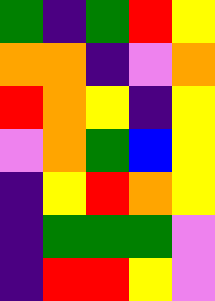[["green", "indigo", "green", "red", "yellow"], ["orange", "orange", "indigo", "violet", "orange"], ["red", "orange", "yellow", "indigo", "yellow"], ["violet", "orange", "green", "blue", "yellow"], ["indigo", "yellow", "red", "orange", "yellow"], ["indigo", "green", "green", "green", "violet"], ["indigo", "red", "red", "yellow", "violet"]]